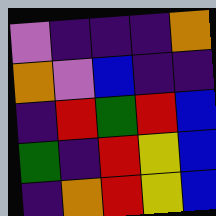[["violet", "indigo", "indigo", "indigo", "orange"], ["orange", "violet", "blue", "indigo", "indigo"], ["indigo", "red", "green", "red", "blue"], ["green", "indigo", "red", "yellow", "blue"], ["indigo", "orange", "red", "yellow", "blue"]]